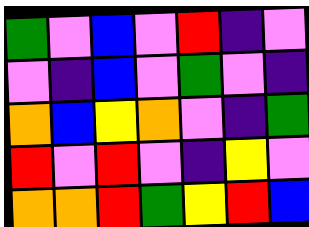[["green", "violet", "blue", "violet", "red", "indigo", "violet"], ["violet", "indigo", "blue", "violet", "green", "violet", "indigo"], ["orange", "blue", "yellow", "orange", "violet", "indigo", "green"], ["red", "violet", "red", "violet", "indigo", "yellow", "violet"], ["orange", "orange", "red", "green", "yellow", "red", "blue"]]